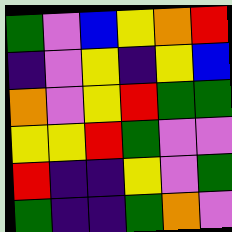[["green", "violet", "blue", "yellow", "orange", "red"], ["indigo", "violet", "yellow", "indigo", "yellow", "blue"], ["orange", "violet", "yellow", "red", "green", "green"], ["yellow", "yellow", "red", "green", "violet", "violet"], ["red", "indigo", "indigo", "yellow", "violet", "green"], ["green", "indigo", "indigo", "green", "orange", "violet"]]